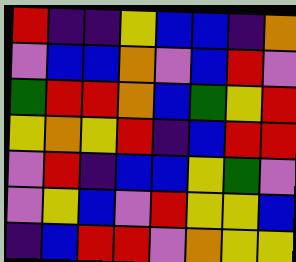[["red", "indigo", "indigo", "yellow", "blue", "blue", "indigo", "orange"], ["violet", "blue", "blue", "orange", "violet", "blue", "red", "violet"], ["green", "red", "red", "orange", "blue", "green", "yellow", "red"], ["yellow", "orange", "yellow", "red", "indigo", "blue", "red", "red"], ["violet", "red", "indigo", "blue", "blue", "yellow", "green", "violet"], ["violet", "yellow", "blue", "violet", "red", "yellow", "yellow", "blue"], ["indigo", "blue", "red", "red", "violet", "orange", "yellow", "yellow"]]